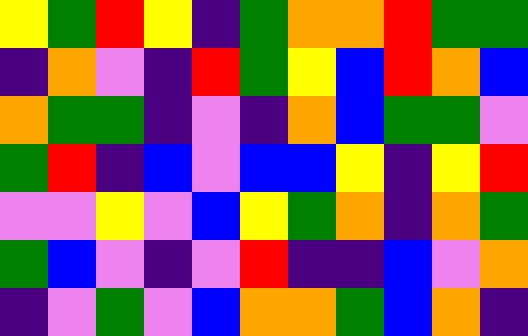[["yellow", "green", "red", "yellow", "indigo", "green", "orange", "orange", "red", "green", "green"], ["indigo", "orange", "violet", "indigo", "red", "green", "yellow", "blue", "red", "orange", "blue"], ["orange", "green", "green", "indigo", "violet", "indigo", "orange", "blue", "green", "green", "violet"], ["green", "red", "indigo", "blue", "violet", "blue", "blue", "yellow", "indigo", "yellow", "red"], ["violet", "violet", "yellow", "violet", "blue", "yellow", "green", "orange", "indigo", "orange", "green"], ["green", "blue", "violet", "indigo", "violet", "red", "indigo", "indigo", "blue", "violet", "orange"], ["indigo", "violet", "green", "violet", "blue", "orange", "orange", "green", "blue", "orange", "indigo"]]